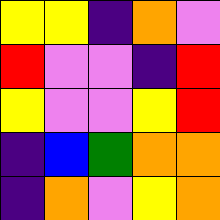[["yellow", "yellow", "indigo", "orange", "violet"], ["red", "violet", "violet", "indigo", "red"], ["yellow", "violet", "violet", "yellow", "red"], ["indigo", "blue", "green", "orange", "orange"], ["indigo", "orange", "violet", "yellow", "orange"]]